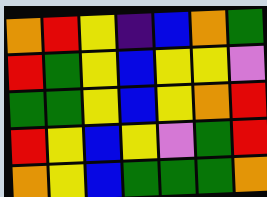[["orange", "red", "yellow", "indigo", "blue", "orange", "green"], ["red", "green", "yellow", "blue", "yellow", "yellow", "violet"], ["green", "green", "yellow", "blue", "yellow", "orange", "red"], ["red", "yellow", "blue", "yellow", "violet", "green", "red"], ["orange", "yellow", "blue", "green", "green", "green", "orange"]]